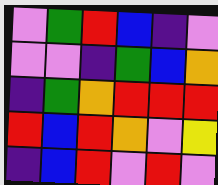[["violet", "green", "red", "blue", "indigo", "violet"], ["violet", "violet", "indigo", "green", "blue", "orange"], ["indigo", "green", "orange", "red", "red", "red"], ["red", "blue", "red", "orange", "violet", "yellow"], ["indigo", "blue", "red", "violet", "red", "violet"]]